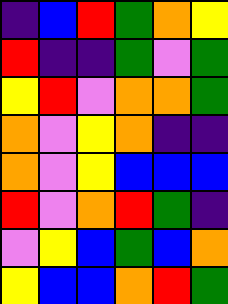[["indigo", "blue", "red", "green", "orange", "yellow"], ["red", "indigo", "indigo", "green", "violet", "green"], ["yellow", "red", "violet", "orange", "orange", "green"], ["orange", "violet", "yellow", "orange", "indigo", "indigo"], ["orange", "violet", "yellow", "blue", "blue", "blue"], ["red", "violet", "orange", "red", "green", "indigo"], ["violet", "yellow", "blue", "green", "blue", "orange"], ["yellow", "blue", "blue", "orange", "red", "green"]]